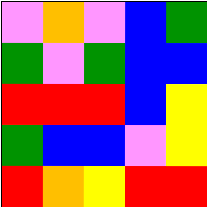[["violet", "orange", "violet", "blue", "green"], ["green", "violet", "green", "blue", "blue"], ["red", "red", "red", "blue", "yellow"], ["green", "blue", "blue", "violet", "yellow"], ["red", "orange", "yellow", "red", "red"]]